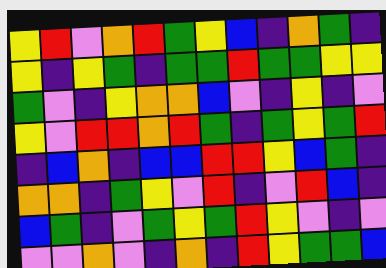[["yellow", "red", "violet", "orange", "red", "green", "yellow", "blue", "indigo", "orange", "green", "indigo"], ["yellow", "indigo", "yellow", "green", "indigo", "green", "green", "red", "green", "green", "yellow", "yellow"], ["green", "violet", "indigo", "yellow", "orange", "orange", "blue", "violet", "indigo", "yellow", "indigo", "violet"], ["yellow", "violet", "red", "red", "orange", "red", "green", "indigo", "green", "yellow", "green", "red"], ["indigo", "blue", "orange", "indigo", "blue", "blue", "red", "red", "yellow", "blue", "green", "indigo"], ["orange", "orange", "indigo", "green", "yellow", "violet", "red", "indigo", "violet", "red", "blue", "indigo"], ["blue", "green", "indigo", "violet", "green", "yellow", "green", "red", "yellow", "violet", "indigo", "violet"], ["violet", "violet", "orange", "violet", "indigo", "orange", "indigo", "red", "yellow", "green", "green", "blue"]]